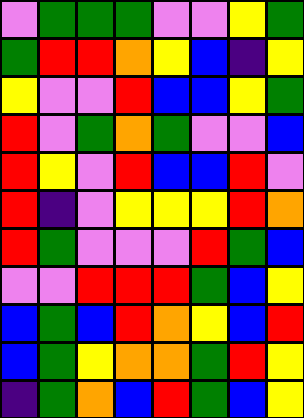[["violet", "green", "green", "green", "violet", "violet", "yellow", "green"], ["green", "red", "red", "orange", "yellow", "blue", "indigo", "yellow"], ["yellow", "violet", "violet", "red", "blue", "blue", "yellow", "green"], ["red", "violet", "green", "orange", "green", "violet", "violet", "blue"], ["red", "yellow", "violet", "red", "blue", "blue", "red", "violet"], ["red", "indigo", "violet", "yellow", "yellow", "yellow", "red", "orange"], ["red", "green", "violet", "violet", "violet", "red", "green", "blue"], ["violet", "violet", "red", "red", "red", "green", "blue", "yellow"], ["blue", "green", "blue", "red", "orange", "yellow", "blue", "red"], ["blue", "green", "yellow", "orange", "orange", "green", "red", "yellow"], ["indigo", "green", "orange", "blue", "red", "green", "blue", "yellow"]]